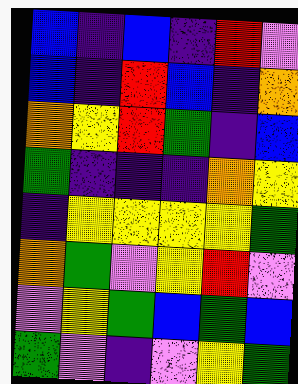[["blue", "indigo", "blue", "indigo", "red", "violet"], ["blue", "indigo", "red", "blue", "indigo", "orange"], ["orange", "yellow", "red", "green", "indigo", "blue"], ["green", "indigo", "indigo", "indigo", "orange", "yellow"], ["indigo", "yellow", "yellow", "yellow", "yellow", "green"], ["orange", "green", "violet", "yellow", "red", "violet"], ["violet", "yellow", "green", "blue", "green", "blue"], ["green", "violet", "indigo", "violet", "yellow", "green"]]